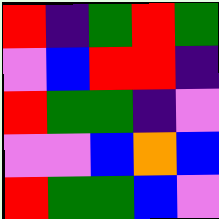[["red", "indigo", "green", "red", "green"], ["violet", "blue", "red", "red", "indigo"], ["red", "green", "green", "indigo", "violet"], ["violet", "violet", "blue", "orange", "blue"], ["red", "green", "green", "blue", "violet"]]